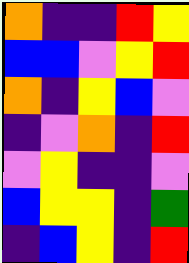[["orange", "indigo", "indigo", "red", "yellow"], ["blue", "blue", "violet", "yellow", "red"], ["orange", "indigo", "yellow", "blue", "violet"], ["indigo", "violet", "orange", "indigo", "red"], ["violet", "yellow", "indigo", "indigo", "violet"], ["blue", "yellow", "yellow", "indigo", "green"], ["indigo", "blue", "yellow", "indigo", "red"]]